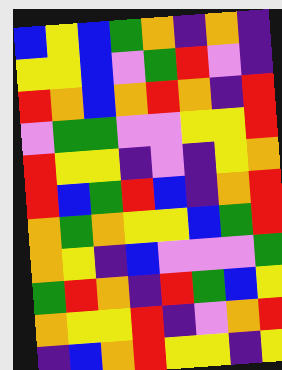[["blue", "yellow", "blue", "green", "orange", "indigo", "orange", "indigo"], ["yellow", "yellow", "blue", "violet", "green", "red", "violet", "indigo"], ["red", "orange", "blue", "orange", "red", "orange", "indigo", "red"], ["violet", "green", "green", "violet", "violet", "yellow", "yellow", "red"], ["red", "yellow", "yellow", "indigo", "violet", "indigo", "yellow", "orange"], ["red", "blue", "green", "red", "blue", "indigo", "orange", "red"], ["orange", "green", "orange", "yellow", "yellow", "blue", "green", "red"], ["orange", "yellow", "indigo", "blue", "violet", "violet", "violet", "green"], ["green", "red", "orange", "indigo", "red", "green", "blue", "yellow"], ["orange", "yellow", "yellow", "red", "indigo", "violet", "orange", "red"], ["indigo", "blue", "orange", "red", "yellow", "yellow", "indigo", "yellow"]]